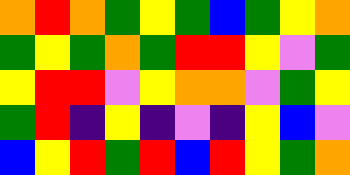[["orange", "red", "orange", "green", "yellow", "green", "blue", "green", "yellow", "orange"], ["green", "yellow", "green", "orange", "green", "red", "red", "yellow", "violet", "green"], ["yellow", "red", "red", "violet", "yellow", "orange", "orange", "violet", "green", "yellow"], ["green", "red", "indigo", "yellow", "indigo", "violet", "indigo", "yellow", "blue", "violet"], ["blue", "yellow", "red", "green", "red", "blue", "red", "yellow", "green", "orange"]]